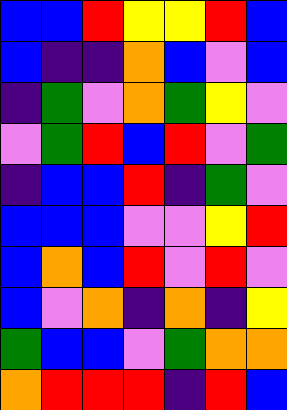[["blue", "blue", "red", "yellow", "yellow", "red", "blue"], ["blue", "indigo", "indigo", "orange", "blue", "violet", "blue"], ["indigo", "green", "violet", "orange", "green", "yellow", "violet"], ["violet", "green", "red", "blue", "red", "violet", "green"], ["indigo", "blue", "blue", "red", "indigo", "green", "violet"], ["blue", "blue", "blue", "violet", "violet", "yellow", "red"], ["blue", "orange", "blue", "red", "violet", "red", "violet"], ["blue", "violet", "orange", "indigo", "orange", "indigo", "yellow"], ["green", "blue", "blue", "violet", "green", "orange", "orange"], ["orange", "red", "red", "red", "indigo", "red", "blue"]]